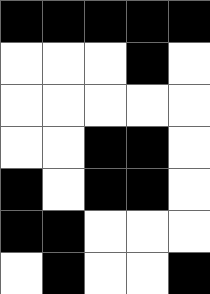[["black", "black", "black", "black", "black"], ["white", "white", "white", "black", "white"], ["white", "white", "white", "white", "white"], ["white", "white", "black", "black", "white"], ["black", "white", "black", "black", "white"], ["black", "black", "white", "white", "white"], ["white", "black", "white", "white", "black"]]